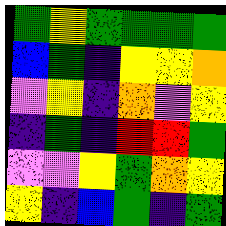[["green", "yellow", "green", "green", "green", "green"], ["blue", "green", "indigo", "yellow", "yellow", "orange"], ["violet", "yellow", "indigo", "orange", "violet", "yellow"], ["indigo", "green", "indigo", "red", "red", "green"], ["violet", "violet", "yellow", "green", "orange", "yellow"], ["yellow", "indigo", "blue", "green", "indigo", "green"]]